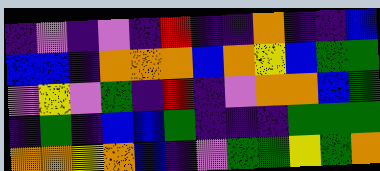[["indigo", "violet", "indigo", "violet", "indigo", "red", "indigo", "indigo", "orange", "indigo", "indigo", "blue"], ["blue", "blue", "indigo", "orange", "orange", "orange", "blue", "orange", "yellow", "blue", "green", "green"], ["violet", "yellow", "violet", "green", "indigo", "red", "indigo", "violet", "orange", "orange", "blue", "green"], ["indigo", "green", "indigo", "blue", "blue", "green", "indigo", "indigo", "indigo", "green", "green", "green"], ["orange", "orange", "yellow", "orange", "blue", "indigo", "violet", "green", "green", "yellow", "green", "orange"]]